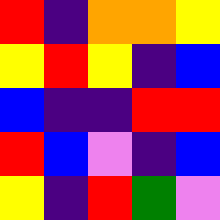[["red", "indigo", "orange", "orange", "yellow"], ["yellow", "red", "yellow", "indigo", "blue"], ["blue", "indigo", "indigo", "red", "red"], ["red", "blue", "violet", "indigo", "blue"], ["yellow", "indigo", "red", "green", "violet"]]